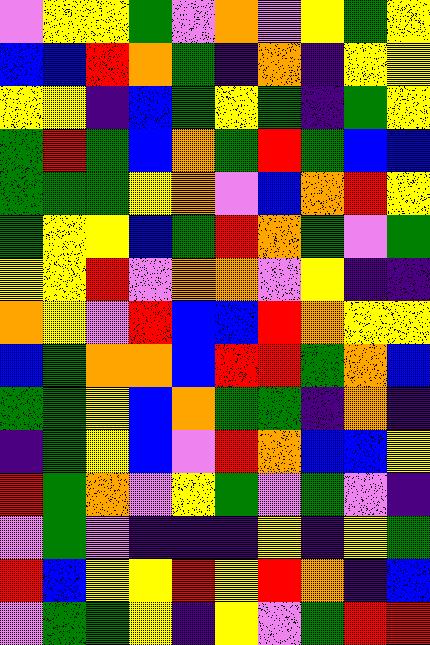[["violet", "yellow", "yellow", "green", "violet", "orange", "violet", "yellow", "green", "yellow"], ["blue", "blue", "red", "orange", "green", "indigo", "orange", "indigo", "yellow", "yellow"], ["yellow", "yellow", "indigo", "blue", "green", "yellow", "green", "indigo", "green", "yellow"], ["green", "red", "green", "blue", "orange", "green", "red", "green", "blue", "blue"], ["green", "green", "green", "yellow", "orange", "violet", "blue", "orange", "red", "yellow"], ["green", "yellow", "yellow", "blue", "green", "red", "orange", "green", "violet", "green"], ["yellow", "yellow", "red", "violet", "orange", "orange", "violet", "yellow", "indigo", "indigo"], ["orange", "yellow", "violet", "red", "blue", "blue", "red", "orange", "yellow", "yellow"], ["blue", "green", "orange", "orange", "blue", "red", "red", "green", "orange", "blue"], ["green", "green", "yellow", "blue", "orange", "green", "green", "indigo", "orange", "indigo"], ["indigo", "green", "yellow", "blue", "violet", "red", "orange", "blue", "blue", "yellow"], ["red", "green", "orange", "violet", "yellow", "green", "violet", "green", "violet", "indigo"], ["violet", "green", "violet", "indigo", "indigo", "indigo", "yellow", "indigo", "yellow", "green"], ["red", "blue", "yellow", "yellow", "red", "yellow", "red", "orange", "indigo", "blue"], ["violet", "green", "green", "yellow", "indigo", "yellow", "violet", "green", "red", "red"]]